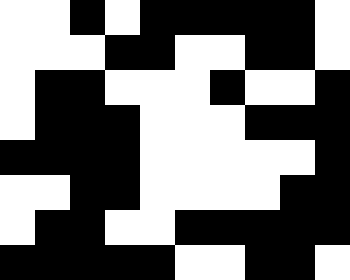[["white", "white", "black", "white", "black", "black", "black", "black", "black", "white"], ["white", "white", "white", "black", "black", "white", "white", "black", "black", "white"], ["white", "black", "black", "white", "white", "white", "black", "white", "white", "black"], ["white", "black", "black", "black", "white", "white", "white", "black", "black", "black"], ["black", "black", "black", "black", "white", "white", "white", "white", "white", "black"], ["white", "white", "black", "black", "white", "white", "white", "white", "black", "black"], ["white", "black", "black", "white", "white", "black", "black", "black", "black", "black"], ["black", "black", "black", "black", "black", "white", "white", "black", "black", "white"]]